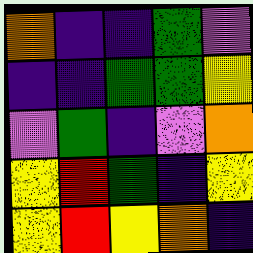[["orange", "indigo", "indigo", "green", "violet"], ["indigo", "indigo", "green", "green", "yellow"], ["violet", "green", "indigo", "violet", "orange"], ["yellow", "red", "green", "indigo", "yellow"], ["yellow", "red", "yellow", "orange", "indigo"]]